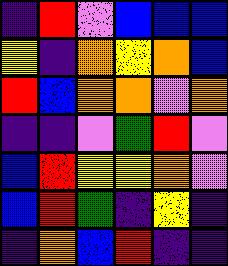[["indigo", "red", "violet", "blue", "blue", "blue"], ["yellow", "indigo", "orange", "yellow", "orange", "blue"], ["red", "blue", "orange", "orange", "violet", "orange"], ["indigo", "indigo", "violet", "green", "red", "violet"], ["blue", "red", "yellow", "yellow", "orange", "violet"], ["blue", "red", "green", "indigo", "yellow", "indigo"], ["indigo", "orange", "blue", "red", "indigo", "indigo"]]